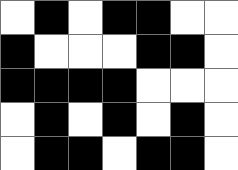[["white", "black", "white", "black", "black", "white", "white"], ["black", "white", "white", "white", "black", "black", "white"], ["black", "black", "black", "black", "white", "white", "white"], ["white", "black", "white", "black", "white", "black", "white"], ["white", "black", "black", "white", "black", "black", "white"]]